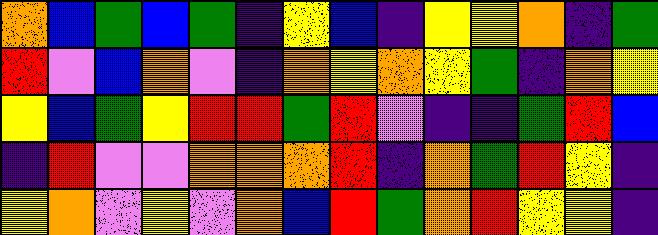[["orange", "blue", "green", "blue", "green", "indigo", "yellow", "blue", "indigo", "yellow", "yellow", "orange", "indigo", "green"], ["red", "violet", "blue", "orange", "violet", "indigo", "orange", "yellow", "orange", "yellow", "green", "indigo", "orange", "yellow"], ["yellow", "blue", "green", "yellow", "red", "red", "green", "red", "violet", "indigo", "indigo", "green", "red", "blue"], ["indigo", "red", "violet", "violet", "orange", "orange", "orange", "red", "indigo", "orange", "green", "red", "yellow", "indigo"], ["yellow", "orange", "violet", "yellow", "violet", "orange", "blue", "red", "green", "orange", "red", "yellow", "yellow", "indigo"]]